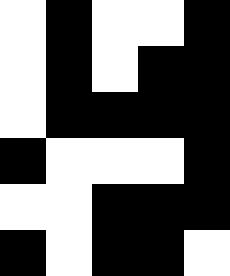[["white", "black", "white", "white", "black"], ["white", "black", "white", "black", "black"], ["white", "black", "black", "black", "black"], ["black", "white", "white", "white", "black"], ["white", "white", "black", "black", "black"], ["black", "white", "black", "black", "white"]]